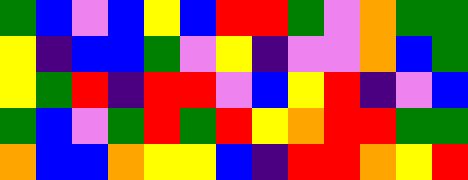[["green", "blue", "violet", "blue", "yellow", "blue", "red", "red", "green", "violet", "orange", "green", "green"], ["yellow", "indigo", "blue", "blue", "green", "violet", "yellow", "indigo", "violet", "violet", "orange", "blue", "green"], ["yellow", "green", "red", "indigo", "red", "red", "violet", "blue", "yellow", "red", "indigo", "violet", "blue"], ["green", "blue", "violet", "green", "red", "green", "red", "yellow", "orange", "red", "red", "green", "green"], ["orange", "blue", "blue", "orange", "yellow", "yellow", "blue", "indigo", "red", "red", "orange", "yellow", "red"]]